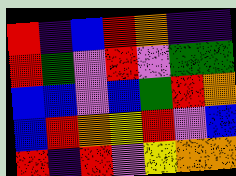[["red", "indigo", "blue", "red", "orange", "indigo", "indigo"], ["red", "green", "violet", "red", "violet", "green", "green"], ["blue", "blue", "violet", "blue", "green", "red", "orange"], ["blue", "red", "orange", "yellow", "red", "violet", "blue"], ["red", "indigo", "red", "violet", "yellow", "orange", "orange"]]